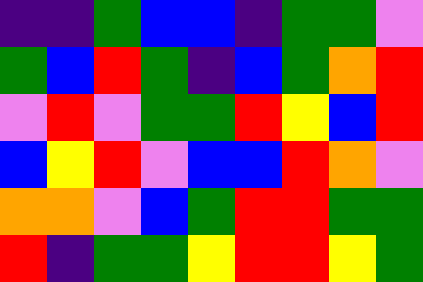[["indigo", "indigo", "green", "blue", "blue", "indigo", "green", "green", "violet"], ["green", "blue", "red", "green", "indigo", "blue", "green", "orange", "red"], ["violet", "red", "violet", "green", "green", "red", "yellow", "blue", "red"], ["blue", "yellow", "red", "violet", "blue", "blue", "red", "orange", "violet"], ["orange", "orange", "violet", "blue", "green", "red", "red", "green", "green"], ["red", "indigo", "green", "green", "yellow", "red", "red", "yellow", "green"]]